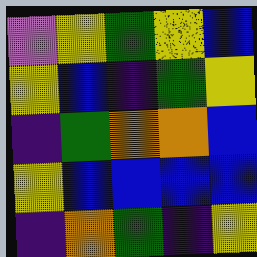[["violet", "yellow", "green", "yellow", "blue"], ["yellow", "blue", "indigo", "green", "yellow"], ["indigo", "green", "orange", "orange", "blue"], ["yellow", "blue", "blue", "blue", "blue"], ["indigo", "orange", "green", "indigo", "yellow"]]